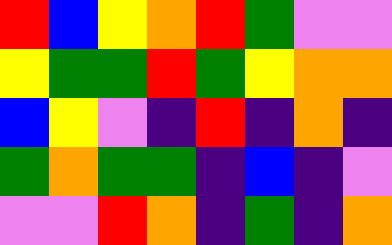[["red", "blue", "yellow", "orange", "red", "green", "violet", "violet"], ["yellow", "green", "green", "red", "green", "yellow", "orange", "orange"], ["blue", "yellow", "violet", "indigo", "red", "indigo", "orange", "indigo"], ["green", "orange", "green", "green", "indigo", "blue", "indigo", "violet"], ["violet", "violet", "red", "orange", "indigo", "green", "indigo", "orange"]]